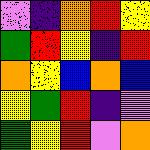[["violet", "indigo", "orange", "red", "yellow"], ["green", "red", "yellow", "indigo", "red"], ["orange", "yellow", "blue", "orange", "blue"], ["yellow", "green", "red", "indigo", "violet"], ["green", "yellow", "red", "violet", "orange"]]